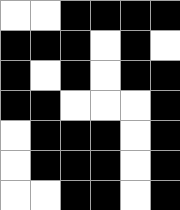[["white", "white", "black", "black", "black", "black"], ["black", "black", "black", "white", "black", "white"], ["black", "white", "black", "white", "black", "black"], ["black", "black", "white", "white", "white", "black"], ["white", "black", "black", "black", "white", "black"], ["white", "black", "black", "black", "white", "black"], ["white", "white", "black", "black", "white", "black"]]